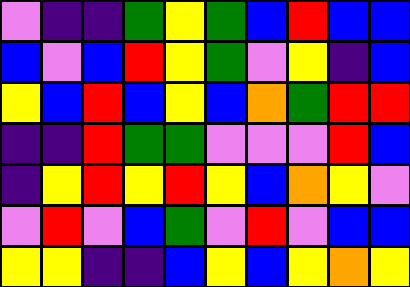[["violet", "indigo", "indigo", "green", "yellow", "green", "blue", "red", "blue", "blue"], ["blue", "violet", "blue", "red", "yellow", "green", "violet", "yellow", "indigo", "blue"], ["yellow", "blue", "red", "blue", "yellow", "blue", "orange", "green", "red", "red"], ["indigo", "indigo", "red", "green", "green", "violet", "violet", "violet", "red", "blue"], ["indigo", "yellow", "red", "yellow", "red", "yellow", "blue", "orange", "yellow", "violet"], ["violet", "red", "violet", "blue", "green", "violet", "red", "violet", "blue", "blue"], ["yellow", "yellow", "indigo", "indigo", "blue", "yellow", "blue", "yellow", "orange", "yellow"]]